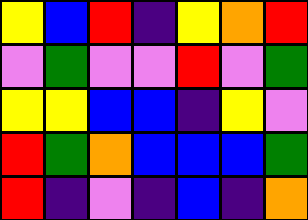[["yellow", "blue", "red", "indigo", "yellow", "orange", "red"], ["violet", "green", "violet", "violet", "red", "violet", "green"], ["yellow", "yellow", "blue", "blue", "indigo", "yellow", "violet"], ["red", "green", "orange", "blue", "blue", "blue", "green"], ["red", "indigo", "violet", "indigo", "blue", "indigo", "orange"]]